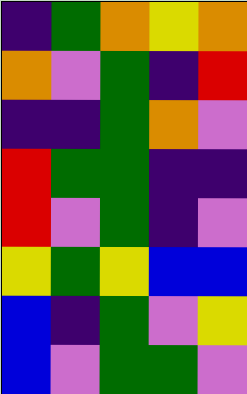[["indigo", "green", "orange", "yellow", "orange"], ["orange", "violet", "green", "indigo", "red"], ["indigo", "indigo", "green", "orange", "violet"], ["red", "green", "green", "indigo", "indigo"], ["red", "violet", "green", "indigo", "violet"], ["yellow", "green", "yellow", "blue", "blue"], ["blue", "indigo", "green", "violet", "yellow"], ["blue", "violet", "green", "green", "violet"]]